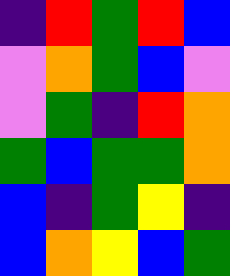[["indigo", "red", "green", "red", "blue"], ["violet", "orange", "green", "blue", "violet"], ["violet", "green", "indigo", "red", "orange"], ["green", "blue", "green", "green", "orange"], ["blue", "indigo", "green", "yellow", "indigo"], ["blue", "orange", "yellow", "blue", "green"]]